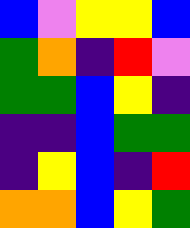[["blue", "violet", "yellow", "yellow", "blue"], ["green", "orange", "indigo", "red", "violet"], ["green", "green", "blue", "yellow", "indigo"], ["indigo", "indigo", "blue", "green", "green"], ["indigo", "yellow", "blue", "indigo", "red"], ["orange", "orange", "blue", "yellow", "green"]]